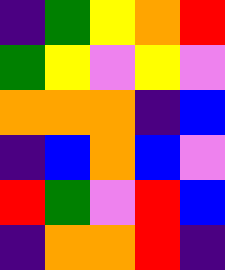[["indigo", "green", "yellow", "orange", "red"], ["green", "yellow", "violet", "yellow", "violet"], ["orange", "orange", "orange", "indigo", "blue"], ["indigo", "blue", "orange", "blue", "violet"], ["red", "green", "violet", "red", "blue"], ["indigo", "orange", "orange", "red", "indigo"]]